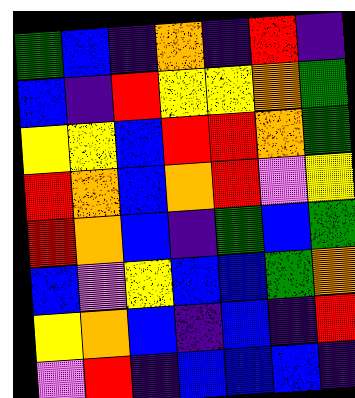[["green", "blue", "indigo", "orange", "indigo", "red", "indigo"], ["blue", "indigo", "red", "yellow", "yellow", "orange", "green"], ["yellow", "yellow", "blue", "red", "red", "orange", "green"], ["red", "orange", "blue", "orange", "red", "violet", "yellow"], ["red", "orange", "blue", "indigo", "green", "blue", "green"], ["blue", "violet", "yellow", "blue", "blue", "green", "orange"], ["yellow", "orange", "blue", "indigo", "blue", "indigo", "red"], ["violet", "red", "indigo", "blue", "blue", "blue", "indigo"]]